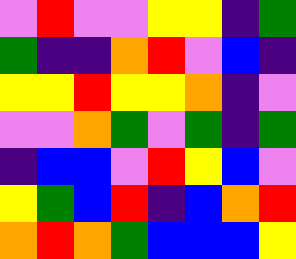[["violet", "red", "violet", "violet", "yellow", "yellow", "indigo", "green"], ["green", "indigo", "indigo", "orange", "red", "violet", "blue", "indigo"], ["yellow", "yellow", "red", "yellow", "yellow", "orange", "indigo", "violet"], ["violet", "violet", "orange", "green", "violet", "green", "indigo", "green"], ["indigo", "blue", "blue", "violet", "red", "yellow", "blue", "violet"], ["yellow", "green", "blue", "red", "indigo", "blue", "orange", "red"], ["orange", "red", "orange", "green", "blue", "blue", "blue", "yellow"]]